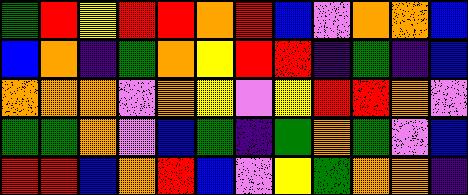[["green", "red", "yellow", "red", "red", "orange", "red", "blue", "violet", "orange", "orange", "blue"], ["blue", "orange", "indigo", "green", "orange", "yellow", "red", "red", "indigo", "green", "indigo", "blue"], ["orange", "orange", "orange", "violet", "orange", "yellow", "violet", "yellow", "red", "red", "orange", "violet"], ["green", "green", "orange", "violet", "blue", "green", "indigo", "green", "orange", "green", "violet", "blue"], ["red", "red", "blue", "orange", "red", "blue", "violet", "yellow", "green", "orange", "orange", "indigo"]]